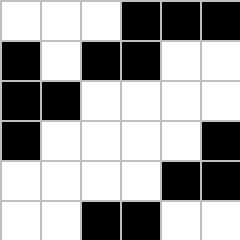[["white", "white", "white", "black", "black", "black"], ["black", "white", "black", "black", "white", "white"], ["black", "black", "white", "white", "white", "white"], ["black", "white", "white", "white", "white", "black"], ["white", "white", "white", "white", "black", "black"], ["white", "white", "black", "black", "white", "white"]]